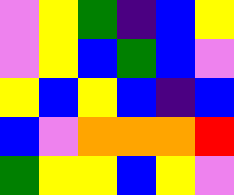[["violet", "yellow", "green", "indigo", "blue", "yellow"], ["violet", "yellow", "blue", "green", "blue", "violet"], ["yellow", "blue", "yellow", "blue", "indigo", "blue"], ["blue", "violet", "orange", "orange", "orange", "red"], ["green", "yellow", "yellow", "blue", "yellow", "violet"]]